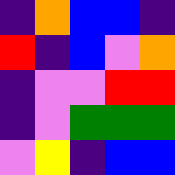[["indigo", "orange", "blue", "blue", "indigo"], ["red", "indigo", "blue", "violet", "orange"], ["indigo", "violet", "violet", "red", "red"], ["indigo", "violet", "green", "green", "green"], ["violet", "yellow", "indigo", "blue", "blue"]]